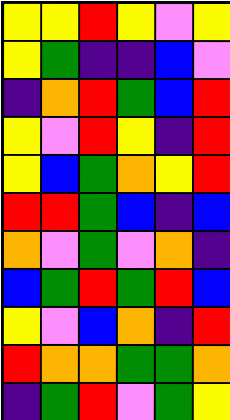[["yellow", "yellow", "red", "yellow", "violet", "yellow"], ["yellow", "green", "indigo", "indigo", "blue", "violet"], ["indigo", "orange", "red", "green", "blue", "red"], ["yellow", "violet", "red", "yellow", "indigo", "red"], ["yellow", "blue", "green", "orange", "yellow", "red"], ["red", "red", "green", "blue", "indigo", "blue"], ["orange", "violet", "green", "violet", "orange", "indigo"], ["blue", "green", "red", "green", "red", "blue"], ["yellow", "violet", "blue", "orange", "indigo", "red"], ["red", "orange", "orange", "green", "green", "orange"], ["indigo", "green", "red", "violet", "green", "yellow"]]